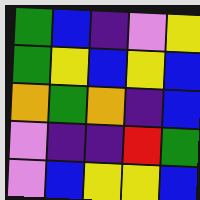[["green", "blue", "indigo", "violet", "yellow"], ["green", "yellow", "blue", "yellow", "blue"], ["orange", "green", "orange", "indigo", "blue"], ["violet", "indigo", "indigo", "red", "green"], ["violet", "blue", "yellow", "yellow", "blue"]]